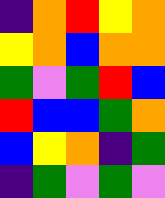[["indigo", "orange", "red", "yellow", "orange"], ["yellow", "orange", "blue", "orange", "orange"], ["green", "violet", "green", "red", "blue"], ["red", "blue", "blue", "green", "orange"], ["blue", "yellow", "orange", "indigo", "green"], ["indigo", "green", "violet", "green", "violet"]]